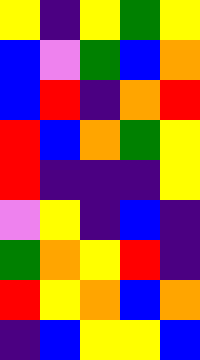[["yellow", "indigo", "yellow", "green", "yellow"], ["blue", "violet", "green", "blue", "orange"], ["blue", "red", "indigo", "orange", "red"], ["red", "blue", "orange", "green", "yellow"], ["red", "indigo", "indigo", "indigo", "yellow"], ["violet", "yellow", "indigo", "blue", "indigo"], ["green", "orange", "yellow", "red", "indigo"], ["red", "yellow", "orange", "blue", "orange"], ["indigo", "blue", "yellow", "yellow", "blue"]]